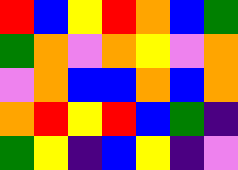[["red", "blue", "yellow", "red", "orange", "blue", "green"], ["green", "orange", "violet", "orange", "yellow", "violet", "orange"], ["violet", "orange", "blue", "blue", "orange", "blue", "orange"], ["orange", "red", "yellow", "red", "blue", "green", "indigo"], ["green", "yellow", "indigo", "blue", "yellow", "indigo", "violet"]]